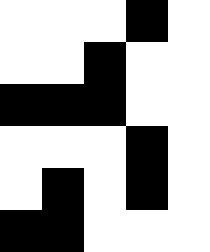[["white", "white", "white", "black", "white"], ["white", "white", "black", "white", "white"], ["black", "black", "black", "white", "white"], ["white", "white", "white", "black", "white"], ["white", "black", "white", "black", "white"], ["black", "black", "white", "white", "white"]]